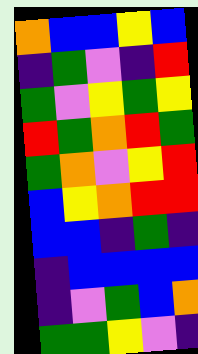[["orange", "blue", "blue", "yellow", "blue"], ["indigo", "green", "violet", "indigo", "red"], ["green", "violet", "yellow", "green", "yellow"], ["red", "green", "orange", "red", "green"], ["green", "orange", "violet", "yellow", "red"], ["blue", "yellow", "orange", "red", "red"], ["blue", "blue", "indigo", "green", "indigo"], ["indigo", "blue", "blue", "blue", "blue"], ["indigo", "violet", "green", "blue", "orange"], ["green", "green", "yellow", "violet", "indigo"]]